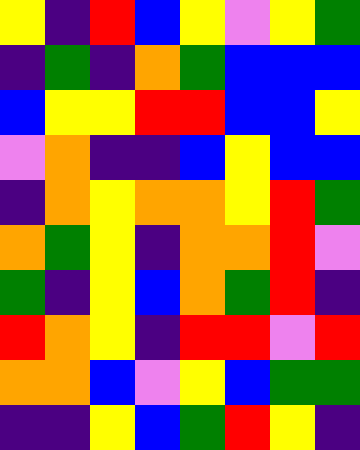[["yellow", "indigo", "red", "blue", "yellow", "violet", "yellow", "green"], ["indigo", "green", "indigo", "orange", "green", "blue", "blue", "blue"], ["blue", "yellow", "yellow", "red", "red", "blue", "blue", "yellow"], ["violet", "orange", "indigo", "indigo", "blue", "yellow", "blue", "blue"], ["indigo", "orange", "yellow", "orange", "orange", "yellow", "red", "green"], ["orange", "green", "yellow", "indigo", "orange", "orange", "red", "violet"], ["green", "indigo", "yellow", "blue", "orange", "green", "red", "indigo"], ["red", "orange", "yellow", "indigo", "red", "red", "violet", "red"], ["orange", "orange", "blue", "violet", "yellow", "blue", "green", "green"], ["indigo", "indigo", "yellow", "blue", "green", "red", "yellow", "indigo"]]